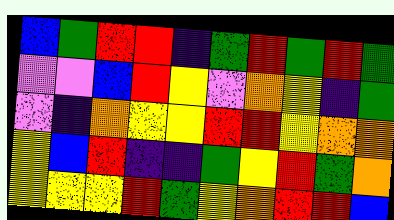[["blue", "green", "red", "red", "indigo", "green", "red", "green", "red", "green"], ["violet", "violet", "blue", "red", "yellow", "violet", "orange", "yellow", "indigo", "green"], ["violet", "indigo", "orange", "yellow", "yellow", "red", "red", "yellow", "orange", "orange"], ["yellow", "blue", "red", "indigo", "indigo", "green", "yellow", "red", "green", "orange"], ["yellow", "yellow", "yellow", "red", "green", "yellow", "orange", "red", "red", "blue"]]